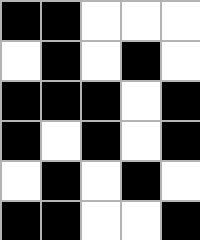[["black", "black", "white", "white", "white"], ["white", "black", "white", "black", "white"], ["black", "black", "black", "white", "black"], ["black", "white", "black", "white", "black"], ["white", "black", "white", "black", "white"], ["black", "black", "white", "white", "black"]]